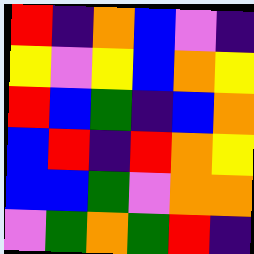[["red", "indigo", "orange", "blue", "violet", "indigo"], ["yellow", "violet", "yellow", "blue", "orange", "yellow"], ["red", "blue", "green", "indigo", "blue", "orange"], ["blue", "red", "indigo", "red", "orange", "yellow"], ["blue", "blue", "green", "violet", "orange", "orange"], ["violet", "green", "orange", "green", "red", "indigo"]]